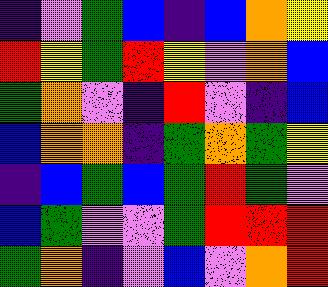[["indigo", "violet", "green", "blue", "indigo", "blue", "orange", "yellow"], ["red", "yellow", "green", "red", "yellow", "violet", "orange", "blue"], ["green", "orange", "violet", "indigo", "red", "violet", "indigo", "blue"], ["blue", "orange", "orange", "indigo", "green", "orange", "green", "yellow"], ["indigo", "blue", "green", "blue", "green", "red", "green", "violet"], ["blue", "green", "violet", "violet", "green", "red", "red", "red"], ["green", "orange", "indigo", "violet", "blue", "violet", "orange", "red"]]